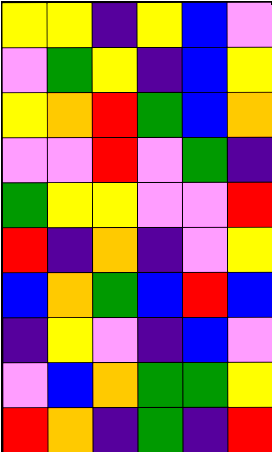[["yellow", "yellow", "indigo", "yellow", "blue", "violet"], ["violet", "green", "yellow", "indigo", "blue", "yellow"], ["yellow", "orange", "red", "green", "blue", "orange"], ["violet", "violet", "red", "violet", "green", "indigo"], ["green", "yellow", "yellow", "violet", "violet", "red"], ["red", "indigo", "orange", "indigo", "violet", "yellow"], ["blue", "orange", "green", "blue", "red", "blue"], ["indigo", "yellow", "violet", "indigo", "blue", "violet"], ["violet", "blue", "orange", "green", "green", "yellow"], ["red", "orange", "indigo", "green", "indigo", "red"]]